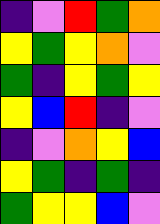[["indigo", "violet", "red", "green", "orange"], ["yellow", "green", "yellow", "orange", "violet"], ["green", "indigo", "yellow", "green", "yellow"], ["yellow", "blue", "red", "indigo", "violet"], ["indigo", "violet", "orange", "yellow", "blue"], ["yellow", "green", "indigo", "green", "indigo"], ["green", "yellow", "yellow", "blue", "violet"]]